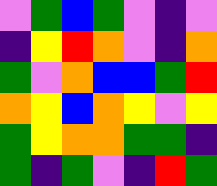[["violet", "green", "blue", "green", "violet", "indigo", "violet"], ["indigo", "yellow", "red", "orange", "violet", "indigo", "orange"], ["green", "violet", "orange", "blue", "blue", "green", "red"], ["orange", "yellow", "blue", "orange", "yellow", "violet", "yellow"], ["green", "yellow", "orange", "orange", "green", "green", "indigo"], ["green", "indigo", "green", "violet", "indigo", "red", "green"]]